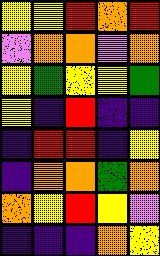[["yellow", "yellow", "red", "orange", "red"], ["violet", "orange", "orange", "violet", "orange"], ["yellow", "green", "yellow", "yellow", "green"], ["yellow", "indigo", "red", "indigo", "indigo"], ["indigo", "red", "red", "indigo", "yellow"], ["indigo", "orange", "orange", "green", "orange"], ["orange", "yellow", "red", "yellow", "violet"], ["indigo", "indigo", "indigo", "orange", "yellow"]]